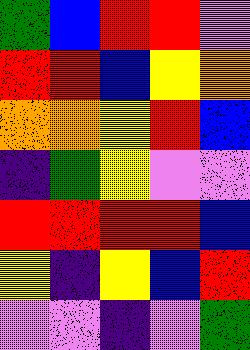[["green", "blue", "red", "red", "violet"], ["red", "red", "blue", "yellow", "orange"], ["orange", "orange", "yellow", "red", "blue"], ["indigo", "green", "yellow", "violet", "violet"], ["red", "red", "red", "red", "blue"], ["yellow", "indigo", "yellow", "blue", "red"], ["violet", "violet", "indigo", "violet", "green"]]